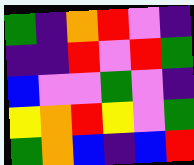[["green", "indigo", "orange", "red", "violet", "indigo"], ["indigo", "indigo", "red", "violet", "red", "green"], ["blue", "violet", "violet", "green", "violet", "indigo"], ["yellow", "orange", "red", "yellow", "violet", "green"], ["green", "orange", "blue", "indigo", "blue", "red"]]